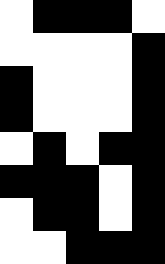[["white", "black", "black", "black", "white"], ["white", "white", "white", "white", "black"], ["black", "white", "white", "white", "black"], ["black", "white", "white", "white", "black"], ["white", "black", "white", "black", "black"], ["black", "black", "black", "white", "black"], ["white", "black", "black", "white", "black"], ["white", "white", "black", "black", "black"]]